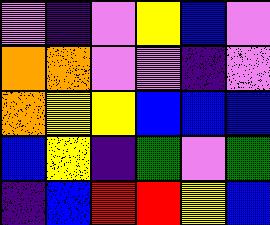[["violet", "indigo", "violet", "yellow", "blue", "violet"], ["orange", "orange", "violet", "violet", "indigo", "violet"], ["orange", "yellow", "yellow", "blue", "blue", "blue"], ["blue", "yellow", "indigo", "green", "violet", "green"], ["indigo", "blue", "red", "red", "yellow", "blue"]]